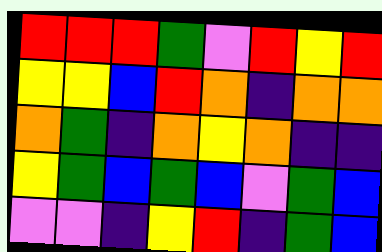[["red", "red", "red", "green", "violet", "red", "yellow", "red"], ["yellow", "yellow", "blue", "red", "orange", "indigo", "orange", "orange"], ["orange", "green", "indigo", "orange", "yellow", "orange", "indigo", "indigo"], ["yellow", "green", "blue", "green", "blue", "violet", "green", "blue"], ["violet", "violet", "indigo", "yellow", "red", "indigo", "green", "blue"]]